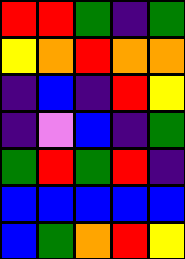[["red", "red", "green", "indigo", "green"], ["yellow", "orange", "red", "orange", "orange"], ["indigo", "blue", "indigo", "red", "yellow"], ["indigo", "violet", "blue", "indigo", "green"], ["green", "red", "green", "red", "indigo"], ["blue", "blue", "blue", "blue", "blue"], ["blue", "green", "orange", "red", "yellow"]]